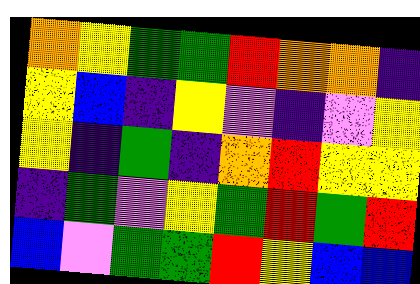[["orange", "yellow", "green", "green", "red", "orange", "orange", "indigo"], ["yellow", "blue", "indigo", "yellow", "violet", "indigo", "violet", "yellow"], ["yellow", "indigo", "green", "indigo", "orange", "red", "yellow", "yellow"], ["indigo", "green", "violet", "yellow", "green", "red", "green", "red"], ["blue", "violet", "green", "green", "red", "yellow", "blue", "blue"]]